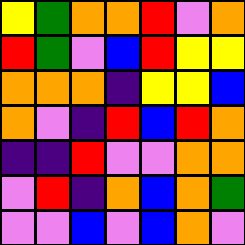[["yellow", "green", "orange", "orange", "red", "violet", "orange"], ["red", "green", "violet", "blue", "red", "yellow", "yellow"], ["orange", "orange", "orange", "indigo", "yellow", "yellow", "blue"], ["orange", "violet", "indigo", "red", "blue", "red", "orange"], ["indigo", "indigo", "red", "violet", "violet", "orange", "orange"], ["violet", "red", "indigo", "orange", "blue", "orange", "green"], ["violet", "violet", "blue", "violet", "blue", "orange", "violet"]]